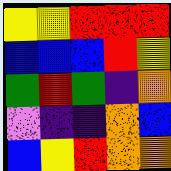[["yellow", "yellow", "red", "red", "red"], ["blue", "blue", "blue", "red", "yellow"], ["green", "red", "green", "indigo", "orange"], ["violet", "indigo", "indigo", "orange", "blue"], ["blue", "yellow", "red", "orange", "orange"]]